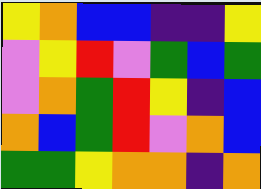[["yellow", "orange", "blue", "blue", "indigo", "indigo", "yellow"], ["violet", "yellow", "red", "violet", "green", "blue", "green"], ["violet", "orange", "green", "red", "yellow", "indigo", "blue"], ["orange", "blue", "green", "red", "violet", "orange", "blue"], ["green", "green", "yellow", "orange", "orange", "indigo", "orange"]]